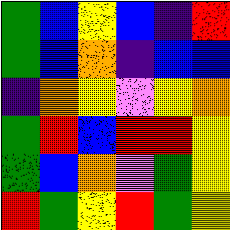[["green", "blue", "yellow", "blue", "indigo", "red"], ["green", "blue", "orange", "indigo", "blue", "blue"], ["indigo", "orange", "yellow", "violet", "yellow", "orange"], ["green", "red", "blue", "red", "red", "yellow"], ["green", "blue", "orange", "violet", "green", "yellow"], ["red", "green", "yellow", "red", "green", "yellow"]]